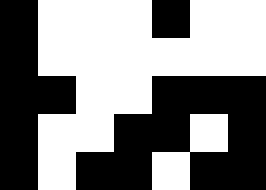[["black", "white", "white", "white", "black", "white", "white"], ["black", "white", "white", "white", "white", "white", "white"], ["black", "black", "white", "white", "black", "black", "black"], ["black", "white", "white", "black", "black", "white", "black"], ["black", "white", "black", "black", "white", "black", "black"]]